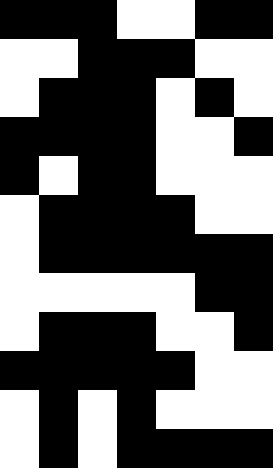[["black", "black", "black", "white", "white", "black", "black"], ["white", "white", "black", "black", "black", "white", "white"], ["white", "black", "black", "black", "white", "black", "white"], ["black", "black", "black", "black", "white", "white", "black"], ["black", "white", "black", "black", "white", "white", "white"], ["white", "black", "black", "black", "black", "white", "white"], ["white", "black", "black", "black", "black", "black", "black"], ["white", "white", "white", "white", "white", "black", "black"], ["white", "black", "black", "black", "white", "white", "black"], ["black", "black", "black", "black", "black", "white", "white"], ["white", "black", "white", "black", "white", "white", "white"], ["white", "black", "white", "black", "black", "black", "black"]]